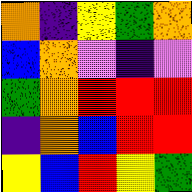[["orange", "indigo", "yellow", "green", "orange"], ["blue", "orange", "violet", "indigo", "violet"], ["green", "orange", "red", "red", "red"], ["indigo", "orange", "blue", "red", "red"], ["yellow", "blue", "red", "yellow", "green"]]